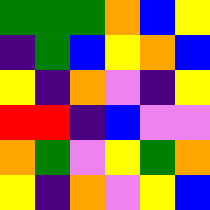[["green", "green", "green", "orange", "blue", "yellow"], ["indigo", "green", "blue", "yellow", "orange", "blue"], ["yellow", "indigo", "orange", "violet", "indigo", "yellow"], ["red", "red", "indigo", "blue", "violet", "violet"], ["orange", "green", "violet", "yellow", "green", "orange"], ["yellow", "indigo", "orange", "violet", "yellow", "blue"]]